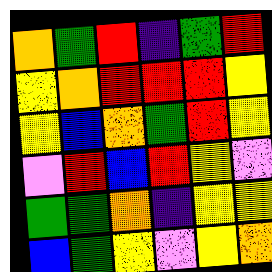[["orange", "green", "red", "indigo", "green", "red"], ["yellow", "orange", "red", "red", "red", "yellow"], ["yellow", "blue", "orange", "green", "red", "yellow"], ["violet", "red", "blue", "red", "yellow", "violet"], ["green", "green", "orange", "indigo", "yellow", "yellow"], ["blue", "green", "yellow", "violet", "yellow", "orange"]]